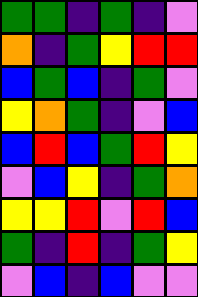[["green", "green", "indigo", "green", "indigo", "violet"], ["orange", "indigo", "green", "yellow", "red", "red"], ["blue", "green", "blue", "indigo", "green", "violet"], ["yellow", "orange", "green", "indigo", "violet", "blue"], ["blue", "red", "blue", "green", "red", "yellow"], ["violet", "blue", "yellow", "indigo", "green", "orange"], ["yellow", "yellow", "red", "violet", "red", "blue"], ["green", "indigo", "red", "indigo", "green", "yellow"], ["violet", "blue", "indigo", "blue", "violet", "violet"]]